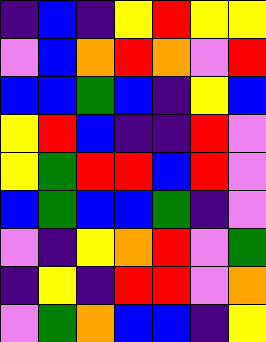[["indigo", "blue", "indigo", "yellow", "red", "yellow", "yellow"], ["violet", "blue", "orange", "red", "orange", "violet", "red"], ["blue", "blue", "green", "blue", "indigo", "yellow", "blue"], ["yellow", "red", "blue", "indigo", "indigo", "red", "violet"], ["yellow", "green", "red", "red", "blue", "red", "violet"], ["blue", "green", "blue", "blue", "green", "indigo", "violet"], ["violet", "indigo", "yellow", "orange", "red", "violet", "green"], ["indigo", "yellow", "indigo", "red", "red", "violet", "orange"], ["violet", "green", "orange", "blue", "blue", "indigo", "yellow"]]